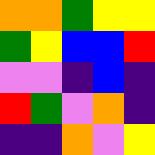[["orange", "orange", "green", "yellow", "yellow"], ["green", "yellow", "blue", "blue", "red"], ["violet", "violet", "indigo", "blue", "indigo"], ["red", "green", "violet", "orange", "indigo"], ["indigo", "indigo", "orange", "violet", "yellow"]]